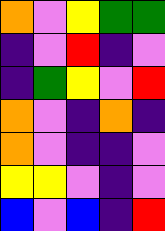[["orange", "violet", "yellow", "green", "green"], ["indigo", "violet", "red", "indigo", "violet"], ["indigo", "green", "yellow", "violet", "red"], ["orange", "violet", "indigo", "orange", "indigo"], ["orange", "violet", "indigo", "indigo", "violet"], ["yellow", "yellow", "violet", "indigo", "violet"], ["blue", "violet", "blue", "indigo", "red"]]